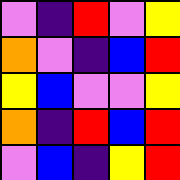[["violet", "indigo", "red", "violet", "yellow"], ["orange", "violet", "indigo", "blue", "red"], ["yellow", "blue", "violet", "violet", "yellow"], ["orange", "indigo", "red", "blue", "red"], ["violet", "blue", "indigo", "yellow", "red"]]